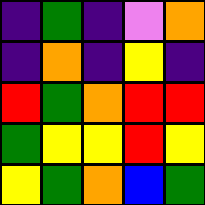[["indigo", "green", "indigo", "violet", "orange"], ["indigo", "orange", "indigo", "yellow", "indigo"], ["red", "green", "orange", "red", "red"], ["green", "yellow", "yellow", "red", "yellow"], ["yellow", "green", "orange", "blue", "green"]]